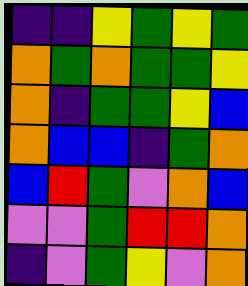[["indigo", "indigo", "yellow", "green", "yellow", "green"], ["orange", "green", "orange", "green", "green", "yellow"], ["orange", "indigo", "green", "green", "yellow", "blue"], ["orange", "blue", "blue", "indigo", "green", "orange"], ["blue", "red", "green", "violet", "orange", "blue"], ["violet", "violet", "green", "red", "red", "orange"], ["indigo", "violet", "green", "yellow", "violet", "orange"]]